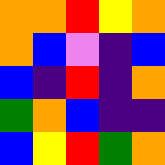[["orange", "orange", "red", "yellow", "orange"], ["orange", "blue", "violet", "indigo", "blue"], ["blue", "indigo", "red", "indigo", "orange"], ["green", "orange", "blue", "indigo", "indigo"], ["blue", "yellow", "red", "green", "orange"]]